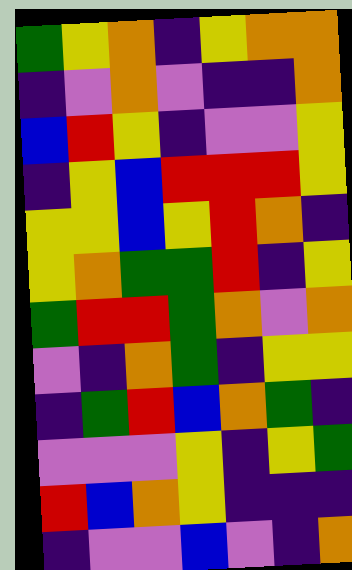[["green", "yellow", "orange", "indigo", "yellow", "orange", "orange"], ["indigo", "violet", "orange", "violet", "indigo", "indigo", "orange"], ["blue", "red", "yellow", "indigo", "violet", "violet", "yellow"], ["indigo", "yellow", "blue", "red", "red", "red", "yellow"], ["yellow", "yellow", "blue", "yellow", "red", "orange", "indigo"], ["yellow", "orange", "green", "green", "red", "indigo", "yellow"], ["green", "red", "red", "green", "orange", "violet", "orange"], ["violet", "indigo", "orange", "green", "indigo", "yellow", "yellow"], ["indigo", "green", "red", "blue", "orange", "green", "indigo"], ["violet", "violet", "violet", "yellow", "indigo", "yellow", "green"], ["red", "blue", "orange", "yellow", "indigo", "indigo", "indigo"], ["indigo", "violet", "violet", "blue", "violet", "indigo", "orange"]]